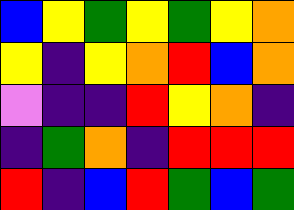[["blue", "yellow", "green", "yellow", "green", "yellow", "orange"], ["yellow", "indigo", "yellow", "orange", "red", "blue", "orange"], ["violet", "indigo", "indigo", "red", "yellow", "orange", "indigo"], ["indigo", "green", "orange", "indigo", "red", "red", "red"], ["red", "indigo", "blue", "red", "green", "blue", "green"]]